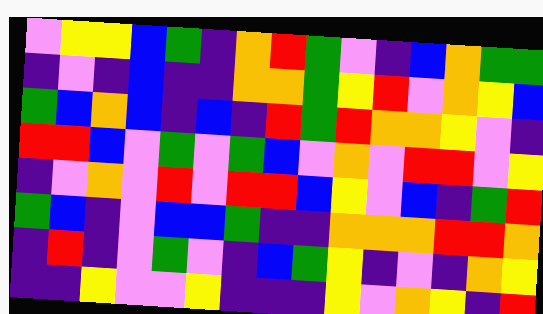[["violet", "yellow", "yellow", "blue", "green", "indigo", "orange", "red", "green", "violet", "indigo", "blue", "orange", "green", "green"], ["indigo", "violet", "indigo", "blue", "indigo", "indigo", "orange", "orange", "green", "yellow", "red", "violet", "orange", "yellow", "blue"], ["green", "blue", "orange", "blue", "indigo", "blue", "indigo", "red", "green", "red", "orange", "orange", "yellow", "violet", "indigo"], ["red", "red", "blue", "violet", "green", "violet", "green", "blue", "violet", "orange", "violet", "red", "red", "violet", "yellow"], ["indigo", "violet", "orange", "violet", "red", "violet", "red", "red", "blue", "yellow", "violet", "blue", "indigo", "green", "red"], ["green", "blue", "indigo", "violet", "blue", "blue", "green", "indigo", "indigo", "orange", "orange", "orange", "red", "red", "orange"], ["indigo", "red", "indigo", "violet", "green", "violet", "indigo", "blue", "green", "yellow", "indigo", "violet", "indigo", "orange", "yellow"], ["indigo", "indigo", "yellow", "violet", "violet", "yellow", "indigo", "indigo", "indigo", "yellow", "violet", "orange", "yellow", "indigo", "red"]]